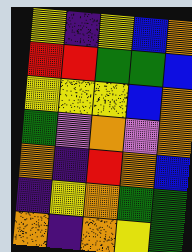[["yellow", "indigo", "yellow", "blue", "orange"], ["red", "red", "green", "green", "blue"], ["yellow", "yellow", "yellow", "blue", "orange"], ["green", "violet", "orange", "violet", "orange"], ["orange", "indigo", "red", "orange", "blue"], ["indigo", "yellow", "orange", "green", "green"], ["orange", "indigo", "orange", "yellow", "green"]]